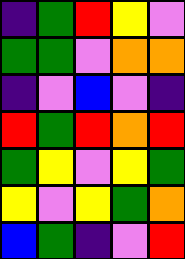[["indigo", "green", "red", "yellow", "violet"], ["green", "green", "violet", "orange", "orange"], ["indigo", "violet", "blue", "violet", "indigo"], ["red", "green", "red", "orange", "red"], ["green", "yellow", "violet", "yellow", "green"], ["yellow", "violet", "yellow", "green", "orange"], ["blue", "green", "indigo", "violet", "red"]]